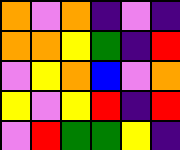[["orange", "violet", "orange", "indigo", "violet", "indigo"], ["orange", "orange", "yellow", "green", "indigo", "red"], ["violet", "yellow", "orange", "blue", "violet", "orange"], ["yellow", "violet", "yellow", "red", "indigo", "red"], ["violet", "red", "green", "green", "yellow", "indigo"]]